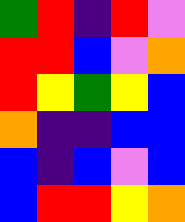[["green", "red", "indigo", "red", "violet"], ["red", "red", "blue", "violet", "orange"], ["red", "yellow", "green", "yellow", "blue"], ["orange", "indigo", "indigo", "blue", "blue"], ["blue", "indigo", "blue", "violet", "blue"], ["blue", "red", "red", "yellow", "orange"]]